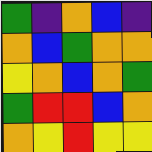[["green", "indigo", "orange", "blue", "indigo"], ["orange", "blue", "green", "orange", "orange"], ["yellow", "orange", "blue", "orange", "green"], ["green", "red", "red", "blue", "orange"], ["orange", "yellow", "red", "yellow", "yellow"]]